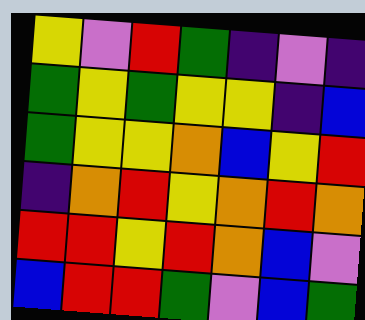[["yellow", "violet", "red", "green", "indigo", "violet", "indigo"], ["green", "yellow", "green", "yellow", "yellow", "indigo", "blue"], ["green", "yellow", "yellow", "orange", "blue", "yellow", "red"], ["indigo", "orange", "red", "yellow", "orange", "red", "orange"], ["red", "red", "yellow", "red", "orange", "blue", "violet"], ["blue", "red", "red", "green", "violet", "blue", "green"]]